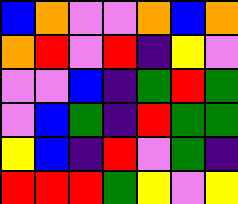[["blue", "orange", "violet", "violet", "orange", "blue", "orange"], ["orange", "red", "violet", "red", "indigo", "yellow", "violet"], ["violet", "violet", "blue", "indigo", "green", "red", "green"], ["violet", "blue", "green", "indigo", "red", "green", "green"], ["yellow", "blue", "indigo", "red", "violet", "green", "indigo"], ["red", "red", "red", "green", "yellow", "violet", "yellow"]]